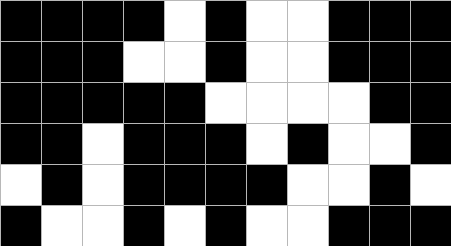[["black", "black", "black", "black", "white", "black", "white", "white", "black", "black", "black"], ["black", "black", "black", "white", "white", "black", "white", "white", "black", "black", "black"], ["black", "black", "black", "black", "black", "white", "white", "white", "white", "black", "black"], ["black", "black", "white", "black", "black", "black", "white", "black", "white", "white", "black"], ["white", "black", "white", "black", "black", "black", "black", "white", "white", "black", "white"], ["black", "white", "white", "black", "white", "black", "white", "white", "black", "black", "black"]]